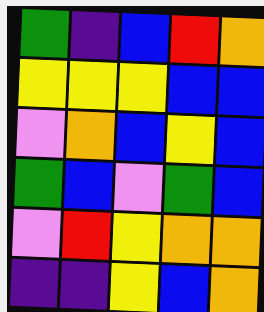[["green", "indigo", "blue", "red", "orange"], ["yellow", "yellow", "yellow", "blue", "blue"], ["violet", "orange", "blue", "yellow", "blue"], ["green", "blue", "violet", "green", "blue"], ["violet", "red", "yellow", "orange", "orange"], ["indigo", "indigo", "yellow", "blue", "orange"]]